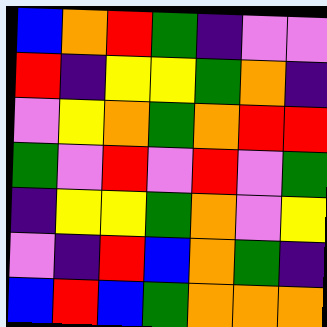[["blue", "orange", "red", "green", "indigo", "violet", "violet"], ["red", "indigo", "yellow", "yellow", "green", "orange", "indigo"], ["violet", "yellow", "orange", "green", "orange", "red", "red"], ["green", "violet", "red", "violet", "red", "violet", "green"], ["indigo", "yellow", "yellow", "green", "orange", "violet", "yellow"], ["violet", "indigo", "red", "blue", "orange", "green", "indigo"], ["blue", "red", "blue", "green", "orange", "orange", "orange"]]